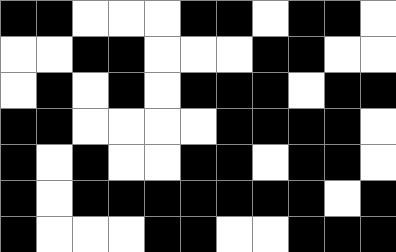[["black", "black", "white", "white", "white", "black", "black", "white", "black", "black", "white"], ["white", "white", "black", "black", "white", "white", "white", "black", "black", "white", "white"], ["white", "black", "white", "black", "white", "black", "black", "black", "white", "black", "black"], ["black", "black", "white", "white", "white", "white", "black", "black", "black", "black", "white"], ["black", "white", "black", "white", "white", "black", "black", "white", "black", "black", "white"], ["black", "white", "black", "black", "black", "black", "black", "black", "black", "white", "black"], ["black", "white", "white", "white", "black", "black", "white", "white", "black", "black", "black"]]